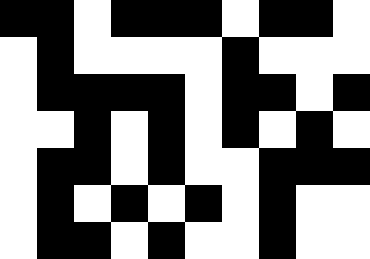[["black", "black", "white", "black", "black", "black", "white", "black", "black", "white"], ["white", "black", "white", "white", "white", "white", "black", "white", "white", "white"], ["white", "black", "black", "black", "black", "white", "black", "black", "white", "black"], ["white", "white", "black", "white", "black", "white", "black", "white", "black", "white"], ["white", "black", "black", "white", "black", "white", "white", "black", "black", "black"], ["white", "black", "white", "black", "white", "black", "white", "black", "white", "white"], ["white", "black", "black", "white", "black", "white", "white", "black", "white", "white"]]